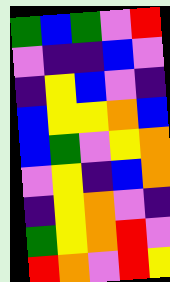[["green", "blue", "green", "violet", "red"], ["violet", "indigo", "indigo", "blue", "violet"], ["indigo", "yellow", "blue", "violet", "indigo"], ["blue", "yellow", "yellow", "orange", "blue"], ["blue", "green", "violet", "yellow", "orange"], ["violet", "yellow", "indigo", "blue", "orange"], ["indigo", "yellow", "orange", "violet", "indigo"], ["green", "yellow", "orange", "red", "violet"], ["red", "orange", "violet", "red", "yellow"]]